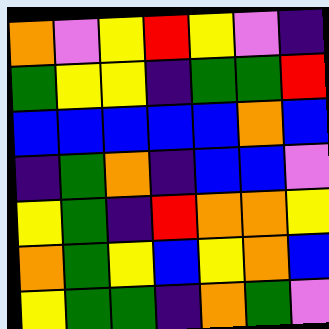[["orange", "violet", "yellow", "red", "yellow", "violet", "indigo"], ["green", "yellow", "yellow", "indigo", "green", "green", "red"], ["blue", "blue", "blue", "blue", "blue", "orange", "blue"], ["indigo", "green", "orange", "indigo", "blue", "blue", "violet"], ["yellow", "green", "indigo", "red", "orange", "orange", "yellow"], ["orange", "green", "yellow", "blue", "yellow", "orange", "blue"], ["yellow", "green", "green", "indigo", "orange", "green", "violet"]]